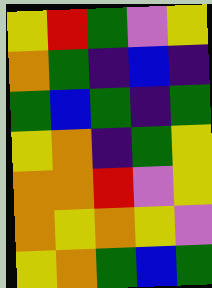[["yellow", "red", "green", "violet", "yellow"], ["orange", "green", "indigo", "blue", "indigo"], ["green", "blue", "green", "indigo", "green"], ["yellow", "orange", "indigo", "green", "yellow"], ["orange", "orange", "red", "violet", "yellow"], ["orange", "yellow", "orange", "yellow", "violet"], ["yellow", "orange", "green", "blue", "green"]]